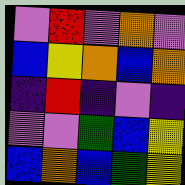[["violet", "red", "violet", "orange", "violet"], ["blue", "yellow", "orange", "blue", "orange"], ["indigo", "red", "indigo", "violet", "indigo"], ["violet", "violet", "green", "blue", "yellow"], ["blue", "orange", "blue", "green", "yellow"]]